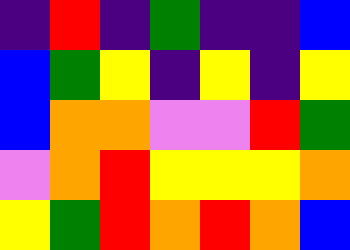[["indigo", "red", "indigo", "green", "indigo", "indigo", "blue"], ["blue", "green", "yellow", "indigo", "yellow", "indigo", "yellow"], ["blue", "orange", "orange", "violet", "violet", "red", "green"], ["violet", "orange", "red", "yellow", "yellow", "yellow", "orange"], ["yellow", "green", "red", "orange", "red", "orange", "blue"]]